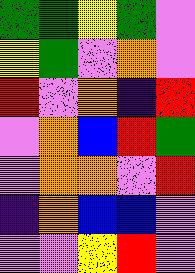[["green", "green", "yellow", "green", "violet"], ["yellow", "green", "violet", "orange", "violet"], ["red", "violet", "orange", "indigo", "red"], ["violet", "orange", "blue", "red", "green"], ["violet", "orange", "orange", "violet", "red"], ["indigo", "orange", "blue", "blue", "violet"], ["violet", "violet", "yellow", "red", "violet"]]